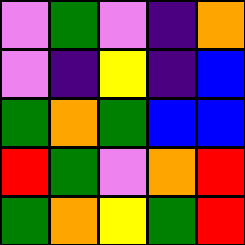[["violet", "green", "violet", "indigo", "orange"], ["violet", "indigo", "yellow", "indigo", "blue"], ["green", "orange", "green", "blue", "blue"], ["red", "green", "violet", "orange", "red"], ["green", "orange", "yellow", "green", "red"]]